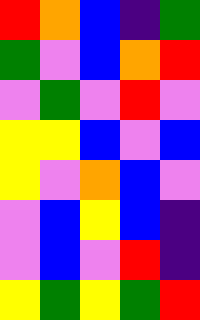[["red", "orange", "blue", "indigo", "green"], ["green", "violet", "blue", "orange", "red"], ["violet", "green", "violet", "red", "violet"], ["yellow", "yellow", "blue", "violet", "blue"], ["yellow", "violet", "orange", "blue", "violet"], ["violet", "blue", "yellow", "blue", "indigo"], ["violet", "blue", "violet", "red", "indigo"], ["yellow", "green", "yellow", "green", "red"]]